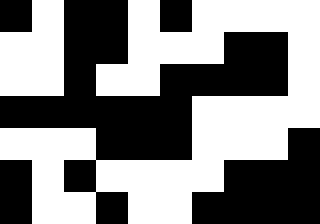[["black", "white", "black", "black", "white", "black", "white", "white", "white", "white"], ["white", "white", "black", "black", "white", "white", "white", "black", "black", "white"], ["white", "white", "black", "white", "white", "black", "black", "black", "black", "white"], ["black", "black", "black", "black", "black", "black", "white", "white", "white", "white"], ["white", "white", "white", "black", "black", "black", "white", "white", "white", "black"], ["black", "white", "black", "white", "white", "white", "white", "black", "black", "black"], ["black", "white", "white", "black", "white", "white", "black", "black", "black", "black"]]